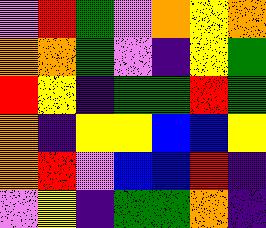[["violet", "red", "green", "violet", "orange", "yellow", "orange"], ["orange", "orange", "green", "violet", "indigo", "yellow", "green"], ["red", "yellow", "indigo", "green", "green", "red", "green"], ["orange", "indigo", "yellow", "yellow", "blue", "blue", "yellow"], ["orange", "red", "violet", "blue", "blue", "red", "indigo"], ["violet", "yellow", "indigo", "green", "green", "orange", "indigo"]]